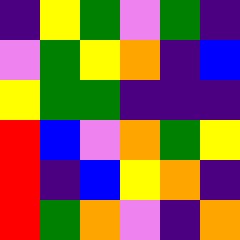[["indigo", "yellow", "green", "violet", "green", "indigo"], ["violet", "green", "yellow", "orange", "indigo", "blue"], ["yellow", "green", "green", "indigo", "indigo", "indigo"], ["red", "blue", "violet", "orange", "green", "yellow"], ["red", "indigo", "blue", "yellow", "orange", "indigo"], ["red", "green", "orange", "violet", "indigo", "orange"]]